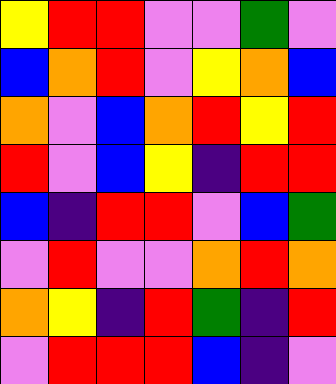[["yellow", "red", "red", "violet", "violet", "green", "violet"], ["blue", "orange", "red", "violet", "yellow", "orange", "blue"], ["orange", "violet", "blue", "orange", "red", "yellow", "red"], ["red", "violet", "blue", "yellow", "indigo", "red", "red"], ["blue", "indigo", "red", "red", "violet", "blue", "green"], ["violet", "red", "violet", "violet", "orange", "red", "orange"], ["orange", "yellow", "indigo", "red", "green", "indigo", "red"], ["violet", "red", "red", "red", "blue", "indigo", "violet"]]